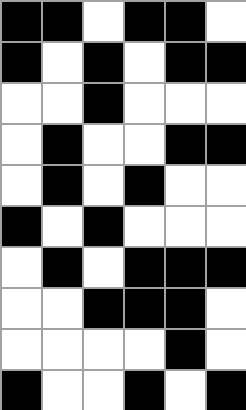[["black", "black", "white", "black", "black", "white"], ["black", "white", "black", "white", "black", "black"], ["white", "white", "black", "white", "white", "white"], ["white", "black", "white", "white", "black", "black"], ["white", "black", "white", "black", "white", "white"], ["black", "white", "black", "white", "white", "white"], ["white", "black", "white", "black", "black", "black"], ["white", "white", "black", "black", "black", "white"], ["white", "white", "white", "white", "black", "white"], ["black", "white", "white", "black", "white", "black"]]